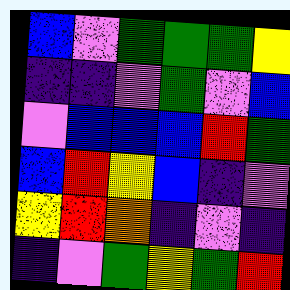[["blue", "violet", "green", "green", "green", "yellow"], ["indigo", "indigo", "violet", "green", "violet", "blue"], ["violet", "blue", "blue", "blue", "red", "green"], ["blue", "red", "yellow", "blue", "indigo", "violet"], ["yellow", "red", "orange", "indigo", "violet", "indigo"], ["indigo", "violet", "green", "yellow", "green", "red"]]